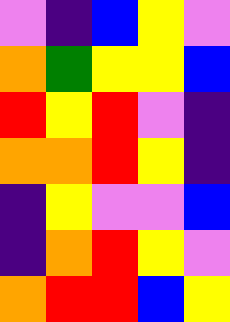[["violet", "indigo", "blue", "yellow", "violet"], ["orange", "green", "yellow", "yellow", "blue"], ["red", "yellow", "red", "violet", "indigo"], ["orange", "orange", "red", "yellow", "indigo"], ["indigo", "yellow", "violet", "violet", "blue"], ["indigo", "orange", "red", "yellow", "violet"], ["orange", "red", "red", "blue", "yellow"]]